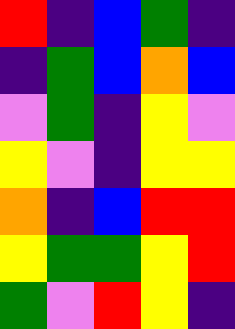[["red", "indigo", "blue", "green", "indigo"], ["indigo", "green", "blue", "orange", "blue"], ["violet", "green", "indigo", "yellow", "violet"], ["yellow", "violet", "indigo", "yellow", "yellow"], ["orange", "indigo", "blue", "red", "red"], ["yellow", "green", "green", "yellow", "red"], ["green", "violet", "red", "yellow", "indigo"]]